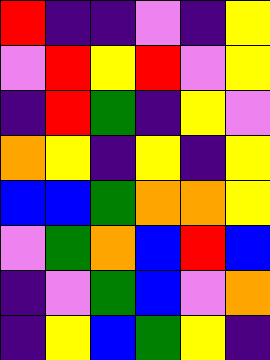[["red", "indigo", "indigo", "violet", "indigo", "yellow"], ["violet", "red", "yellow", "red", "violet", "yellow"], ["indigo", "red", "green", "indigo", "yellow", "violet"], ["orange", "yellow", "indigo", "yellow", "indigo", "yellow"], ["blue", "blue", "green", "orange", "orange", "yellow"], ["violet", "green", "orange", "blue", "red", "blue"], ["indigo", "violet", "green", "blue", "violet", "orange"], ["indigo", "yellow", "blue", "green", "yellow", "indigo"]]